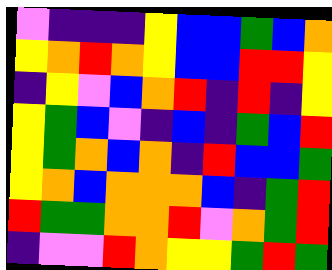[["violet", "indigo", "indigo", "indigo", "yellow", "blue", "blue", "green", "blue", "orange"], ["yellow", "orange", "red", "orange", "yellow", "blue", "blue", "red", "red", "yellow"], ["indigo", "yellow", "violet", "blue", "orange", "red", "indigo", "red", "indigo", "yellow"], ["yellow", "green", "blue", "violet", "indigo", "blue", "indigo", "green", "blue", "red"], ["yellow", "green", "orange", "blue", "orange", "indigo", "red", "blue", "blue", "green"], ["yellow", "orange", "blue", "orange", "orange", "orange", "blue", "indigo", "green", "red"], ["red", "green", "green", "orange", "orange", "red", "violet", "orange", "green", "red"], ["indigo", "violet", "violet", "red", "orange", "yellow", "yellow", "green", "red", "green"]]